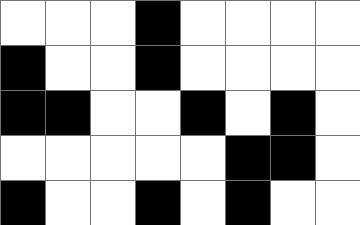[["white", "white", "white", "black", "white", "white", "white", "white"], ["black", "white", "white", "black", "white", "white", "white", "white"], ["black", "black", "white", "white", "black", "white", "black", "white"], ["white", "white", "white", "white", "white", "black", "black", "white"], ["black", "white", "white", "black", "white", "black", "white", "white"]]